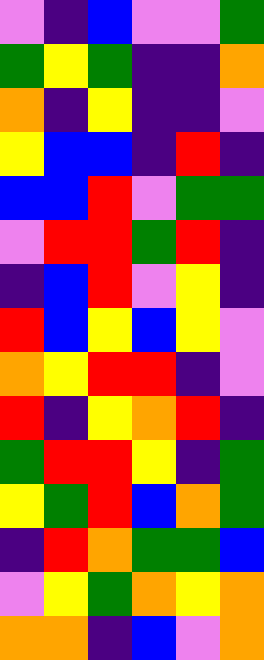[["violet", "indigo", "blue", "violet", "violet", "green"], ["green", "yellow", "green", "indigo", "indigo", "orange"], ["orange", "indigo", "yellow", "indigo", "indigo", "violet"], ["yellow", "blue", "blue", "indigo", "red", "indigo"], ["blue", "blue", "red", "violet", "green", "green"], ["violet", "red", "red", "green", "red", "indigo"], ["indigo", "blue", "red", "violet", "yellow", "indigo"], ["red", "blue", "yellow", "blue", "yellow", "violet"], ["orange", "yellow", "red", "red", "indigo", "violet"], ["red", "indigo", "yellow", "orange", "red", "indigo"], ["green", "red", "red", "yellow", "indigo", "green"], ["yellow", "green", "red", "blue", "orange", "green"], ["indigo", "red", "orange", "green", "green", "blue"], ["violet", "yellow", "green", "orange", "yellow", "orange"], ["orange", "orange", "indigo", "blue", "violet", "orange"]]